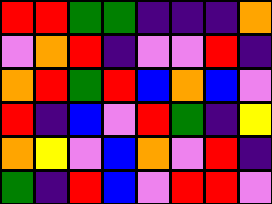[["red", "red", "green", "green", "indigo", "indigo", "indigo", "orange"], ["violet", "orange", "red", "indigo", "violet", "violet", "red", "indigo"], ["orange", "red", "green", "red", "blue", "orange", "blue", "violet"], ["red", "indigo", "blue", "violet", "red", "green", "indigo", "yellow"], ["orange", "yellow", "violet", "blue", "orange", "violet", "red", "indigo"], ["green", "indigo", "red", "blue", "violet", "red", "red", "violet"]]